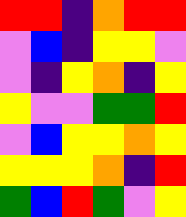[["red", "red", "indigo", "orange", "red", "red"], ["violet", "blue", "indigo", "yellow", "yellow", "violet"], ["violet", "indigo", "yellow", "orange", "indigo", "yellow"], ["yellow", "violet", "violet", "green", "green", "red"], ["violet", "blue", "yellow", "yellow", "orange", "yellow"], ["yellow", "yellow", "yellow", "orange", "indigo", "red"], ["green", "blue", "red", "green", "violet", "yellow"]]